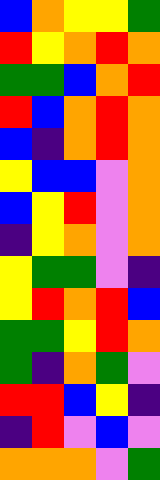[["blue", "orange", "yellow", "yellow", "green"], ["red", "yellow", "orange", "red", "orange"], ["green", "green", "blue", "orange", "red"], ["red", "blue", "orange", "red", "orange"], ["blue", "indigo", "orange", "red", "orange"], ["yellow", "blue", "blue", "violet", "orange"], ["blue", "yellow", "red", "violet", "orange"], ["indigo", "yellow", "orange", "violet", "orange"], ["yellow", "green", "green", "violet", "indigo"], ["yellow", "red", "orange", "red", "blue"], ["green", "green", "yellow", "red", "orange"], ["green", "indigo", "orange", "green", "violet"], ["red", "red", "blue", "yellow", "indigo"], ["indigo", "red", "violet", "blue", "violet"], ["orange", "orange", "orange", "violet", "green"]]